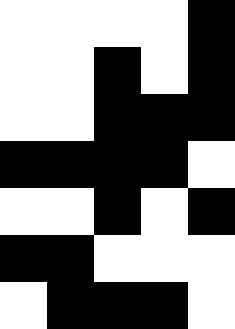[["white", "white", "white", "white", "black"], ["white", "white", "black", "white", "black"], ["white", "white", "black", "black", "black"], ["black", "black", "black", "black", "white"], ["white", "white", "black", "white", "black"], ["black", "black", "white", "white", "white"], ["white", "black", "black", "black", "white"]]